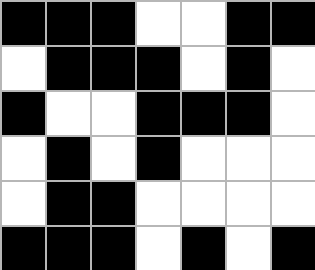[["black", "black", "black", "white", "white", "black", "black"], ["white", "black", "black", "black", "white", "black", "white"], ["black", "white", "white", "black", "black", "black", "white"], ["white", "black", "white", "black", "white", "white", "white"], ["white", "black", "black", "white", "white", "white", "white"], ["black", "black", "black", "white", "black", "white", "black"]]